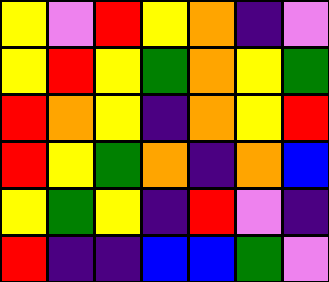[["yellow", "violet", "red", "yellow", "orange", "indigo", "violet"], ["yellow", "red", "yellow", "green", "orange", "yellow", "green"], ["red", "orange", "yellow", "indigo", "orange", "yellow", "red"], ["red", "yellow", "green", "orange", "indigo", "orange", "blue"], ["yellow", "green", "yellow", "indigo", "red", "violet", "indigo"], ["red", "indigo", "indigo", "blue", "blue", "green", "violet"]]